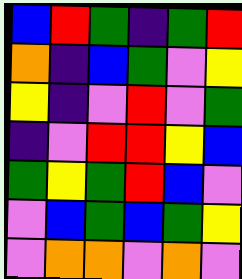[["blue", "red", "green", "indigo", "green", "red"], ["orange", "indigo", "blue", "green", "violet", "yellow"], ["yellow", "indigo", "violet", "red", "violet", "green"], ["indigo", "violet", "red", "red", "yellow", "blue"], ["green", "yellow", "green", "red", "blue", "violet"], ["violet", "blue", "green", "blue", "green", "yellow"], ["violet", "orange", "orange", "violet", "orange", "violet"]]